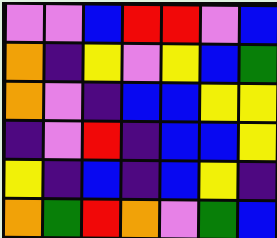[["violet", "violet", "blue", "red", "red", "violet", "blue"], ["orange", "indigo", "yellow", "violet", "yellow", "blue", "green"], ["orange", "violet", "indigo", "blue", "blue", "yellow", "yellow"], ["indigo", "violet", "red", "indigo", "blue", "blue", "yellow"], ["yellow", "indigo", "blue", "indigo", "blue", "yellow", "indigo"], ["orange", "green", "red", "orange", "violet", "green", "blue"]]